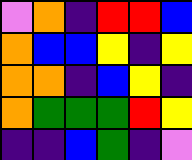[["violet", "orange", "indigo", "red", "red", "blue"], ["orange", "blue", "blue", "yellow", "indigo", "yellow"], ["orange", "orange", "indigo", "blue", "yellow", "indigo"], ["orange", "green", "green", "green", "red", "yellow"], ["indigo", "indigo", "blue", "green", "indigo", "violet"]]